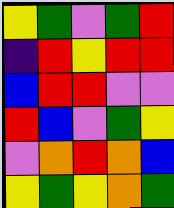[["yellow", "green", "violet", "green", "red"], ["indigo", "red", "yellow", "red", "red"], ["blue", "red", "red", "violet", "violet"], ["red", "blue", "violet", "green", "yellow"], ["violet", "orange", "red", "orange", "blue"], ["yellow", "green", "yellow", "orange", "green"]]